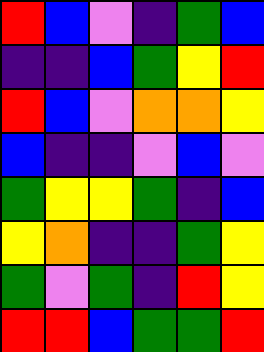[["red", "blue", "violet", "indigo", "green", "blue"], ["indigo", "indigo", "blue", "green", "yellow", "red"], ["red", "blue", "violet", "orange", "orange", "yellow"], ["blue", "indigo", "indigo", "violet", "blue", "violet"], ["green", "yellow", "yellow", "green", "indigo", "blue"], ["yellow", "orange", "indigo", "indigo", "green", "yellow"], ["green", "violet", "green", "indigo", "red", "yellow"], ["red", "red", "blue", "green", "green", "red"]]